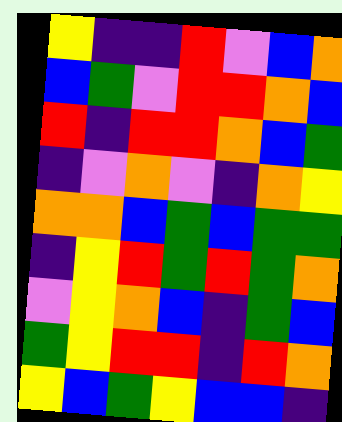[["yellow", "indigo", "indigo", "red", "violet", "blue", "orange"], ["blue", "green", "violet", "red", "red", "orange", "blue"], ["red", "indigo", "red", "red", "orange", "blue", "green"], ["indigo", "violet", "orange", "violet", "indigo", "orange", "yellow"], ["orange", "orange", "blue", "green", "blue", "green", "green"], ["indigo", "yellow", "red", "green", "red", "green", "orange"], ["violet", "yellow", "orange", "blue", "indigo", "green", "blue"], ["green", "yellow", "red", "red", "indigo", "red", "orange"], ["yellow", "blue", "green", "yellow", "blue", "blue", "indigo"]]